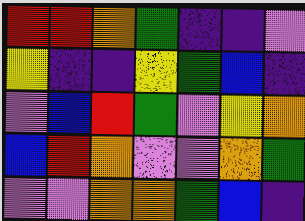[["red", "red", "orange", "green", "indigo", "indigo", "violet"], ["yellow", "indigo", "indigo", "yellow", "green", "blue", "indigo"], ["violet", "blue", "red", "green", "violet", "yellow", "orange"], ["blue", "red", "orange", "violet", "violet", "orange", "green"], ["violet", "violet", "orange", "orange", "green", "blue", "indigo"]]